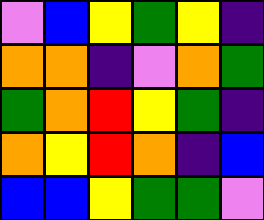[["violet", "blue", "yellow", "green", "yellow", "indigo"], ["orange", "orange", "indigo", "violet", "orange", "green"], ["green", "orange", "red", "yellow", "green", "indigo"], ["orange", "yellow", "red", "orange", "indigo", "blue"], ["blue", "blue", "yellow", "green", "green", "violet"]]